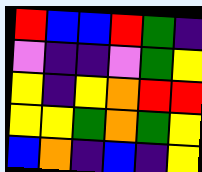[["red", "blue", "blue", "red", "green", "indigo"], ["violet", "indigo", "indigo", "violet", "green", "yellow"], ["yellow", "indigo", "yellow", "orange", "red", "red"], ["yellow", "yellow", "green", "orange", "green", "yellow"], ["blue", "orange", "indigo", "blue", "indigo", "yellow"]]